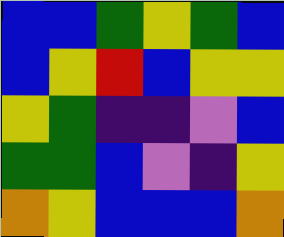[["blue", "blue", "green", "yellow", "green", "blue"], ["blue", "yellow", "red", "blue", "yellow", "yellow"], ["yellow", "green", "indigo", "indigo", "violet", "blue"], ["green", "green", "blue", "violet", "indigo", "yellow"], ["orange", "yellow", "blue", "blue", "blue", "orange"]]